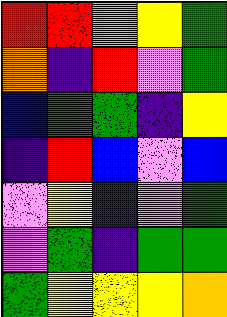[["red", "red", "orange", "yellow", "green"], ["orange", "indigo", "red", "violet", "green"], ["blue", "green", "green", "indigo", "yellow"], ["indigo", "red", "blue", "violet", "blue"], ["violet", "yellow", "indigo", "violet", "green"], ["violet", "green", "indigo", "green", "green"], ["green", "yellow", "yellow", "yellow", "orange"]]